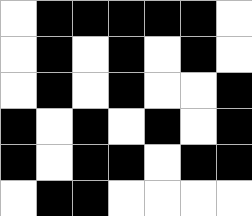[["white", "black", "black", "black", "black", "black", "white"], ["white", "black", "white", "black", "white", "black", "white"], ["white", "black", "white", "black", "white", "white", "black"], ["black", "white", "black", "white", "black", "white", "black"], ["black", "white", "black", "black", "white", "black", "black"], ["white", "black", "black", "white", "white", "white", "white"]]